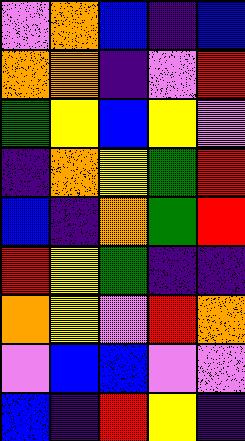[["violet", "orange", "blue", "indigo", "blue"], ["orange", "orange", "indigo", "violet", "red"], ["green", "yellow", "blue", "yellow", "violet"], ["indigo", "orange", "yellow", "green", "red"], ["blue", "indigo", "orange", "green", "red"], ["red", "yellow", "green", "indigo", "indigo"], ["orange", "yellow", "violet", "red", "orange"], ["violet", "blue", "blue", "violet", "violet"], ["blue", "indigo", "red", "yellow", "indigo"]]